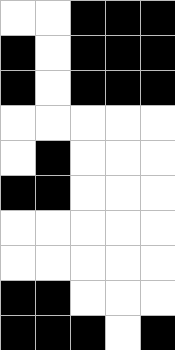[["white", "white", "black", "black", "black"], ["black", "white", "black", "black", "black"], ["black", "white", "black", "black", "black"], ["white", "white", "white", "white", "white"], ["white", "black", "white", "white", "white"], ["black", "black", "white", "white", "white"], ["white", "white", "white", "white", "white"], ["white", "white", "white", "white", "white"], ["black", "black", "white", "white", "white"], ["black", "black", "black", "white", "black"]]